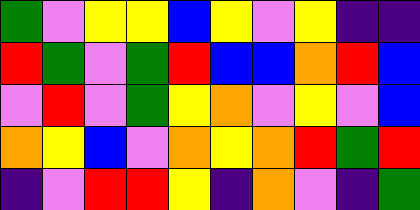[["green", "violet", "yellow", "yellow", "blue", "yellow", "violet", "yellow", "indigo", "indigo"], ["red", "green", "violet", "green", "red", "blue", "blue", "orange", "red", "blue"], ["violet", "red", "violet", "green", "yellow", "orange", "violet", "yellow", "violet", "blue"], ["orange", "yellow", "blue", "violet", "orange", "yellow", "orange", "red", "green", "red"], ["indigo", "violet", "red", "red", "yellow", "indigo", "orange", "violet", "indigo", "green"]]